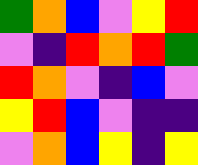[["green", "orange", "blue", "violet", "yellow", "red"], ["violet", "indigo", "red", "orange", "red", "green"], ["red", "orange", "violet", "indigo", "blue", "violet"], ["yellow", "red", "blue", "violet", "indigo", "indigo"], ["violet", "orange", "blue", "yellow", "indigo", "yellow"]]